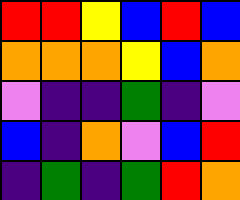[["red", "red", "yellow", "blue", "red", "blue"], ["orange", "orange", "orange", "yellow", "blue", "orange"], ["violet", "indigo", "indigo", "green", "indigo", "violet"], ["blue", "indigo", "orange", "violet", "blue", "red"], ["indigo", "green", "indigo", "green", "red", "orange"]]